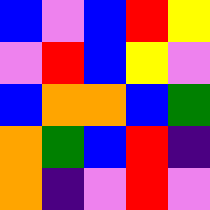[["blue", "violet", "blue", "red", "yellow"], ["violet", "red", "blue", "yellow", "violet"], ["blue", "orange", "orange", "blue", "green"], ["orange", "green", "blue", "red", "indigo"], ["orange", "indigo", "violet", "red", "violet"]]